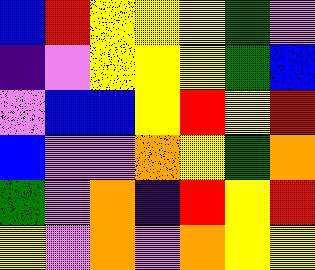[["blue", "red", "yellow", "yellow", "yellow", "green", "violet"], ["indigo", "violet", "yellow", "yellow", "yellow", "green", "blue"], ["violet", "blue", "blue", "yellow", "red", "yellow", "red"], ["blue", "violet", "violet", "orange", "yellow", "green", "orange"], ["green", "violet", "orange", "indigo", "red", "yellow", "red"], ["yellow", "violet", "orange", "violet", "orange", "yellow", "yellow"]]